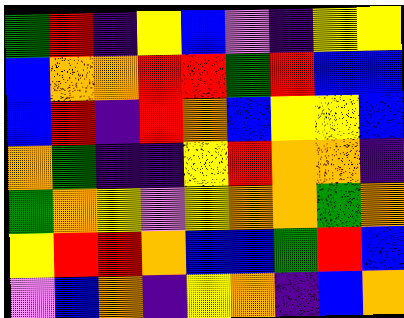[["green", "red", "indigo", "yellow", "blue", "violet", "indigo", "yellow", "yellow"], ["blue", "orange", "orange", "red", "red", "green", "red", "blue", "blue"], ["blue", "red", "indigo", "red", "orange", "blue", "yellow", "yellow", "blue"], ["orange", "green", "indigo", "indigo", "yellow", "red", "orange", "orange", "indigo"], ["green", "orange", "yellow", "violet", "yellow", "orange", "orange", "green", "orange"], ["yellow", "red", "red", "orange", "blue", "blue", "green", "red", "blue"], ["violet", "blue", "orange", "indigo", "yellow", "orange", "indigo", "blue", "orange"]]